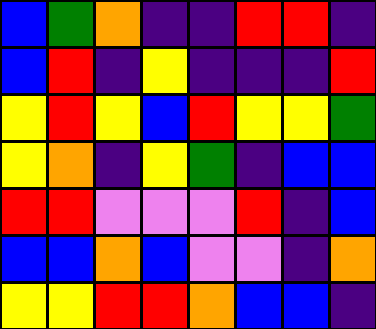[["blue", "green", "orange", "indigo", "indigo", "red", "red", "indigo"], ["blue", "red", "indigo", "yellow", "indigo", "indigo", "indigo", "red"], ["yellow", "red", "yellow", "blue", "red", "yellow", "yellow", "green"], ["yellow", "orange", "indigo", "yellow", "green", "indigo", "blue", "blue"], ["red", "red", "violet", "violet", "violet", "red", "indigo", "blue"], ["blue", "blue", "orange", "blue", "violet", "violet", "indigo", "orange"], ["yellow", "yellow", "red", "red", "orange", "blue", "blue", "indigo"]]